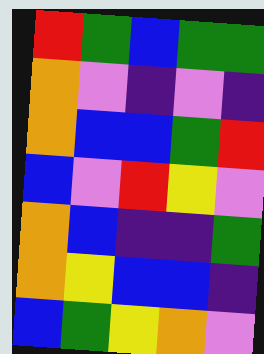[["red", "green", "blue", "green", "green"], ["orange", "violet", "indigo", "violet", "indigo"], ["orange", "blue", "blue", "green", "red"], ["blue", "violet", "red", "yellow", "violet"], ["orange", "blue", "indigo", "indigo", "green"], ["orange", "yellow", "blue", "blue", "indigo"], ["blue", "green", "yellow", "orange", "violet"]]